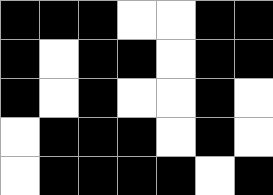[["black", "black", "black", "white", "white", "black", "black"], ["black", "white", "black", "black", "white", "black", "black"], ["black", "white", "black", "white", "white", "black", "white"], ["white", "black", "black", "black", "white", "black", "white"], ["white", "black", "black", "black", "black", "white", "black"]]